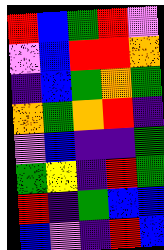[["red", "blue", "green", "red", "violet"], ["violet", "blue", "red", "red", "orange"], ["indigo", "blue", "green", "orange", "green"], ["orange", "green", "orange", "red", "indigo"], ["violet", "blue", "indigo", "indigo", "green"], ["green", "yellow", "indigo", "red", "green"], ["red", "indigo", "green", "blue", "blue"], ["blue", "violet", "indigo", "red", "blue"]]